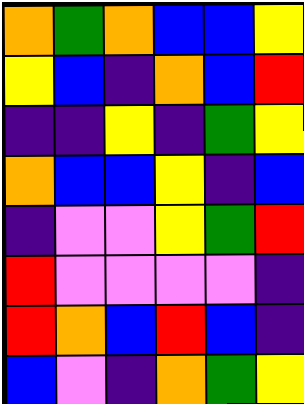[["orange", "green", "orange", "blue", "blue", "yellow"], ["yellow", "blue", "indigo", "orange", "blue", "red"], ["indigo", "indigo", "yellow", "indigo", "green", "yellow"], ["orange", "blue", "blue", "yellow", "indigo", "blue"], ["indigo", "violet", "violet", "yellow", "green", "red"], ["red", "violet", "violet", "violet", "violet", "indigo"], ["red", "orange", "blue", "red", "blue", "indigo"], ["blue", "violet", "indigo", "orange", "green", "yellow"]]